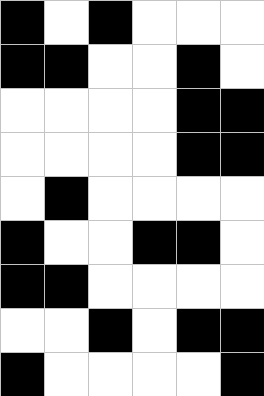[["black", "white", "black", "white", "white", "white"], ["black", "black", "white", "white", "black", "white"], ["white", "white", "white", "white", "black", "black"], ["white", "white", "white", "white", "black", "black"], ["white", "black", "white", "white", "white", "white"], ["black", "white", "white", "black", "black", "white"], ["black", "black", "white", "white", "white", "white"], ["white", "white", "black", "white", "black", "black"], ["black", "white", "white", "white", "white", "black"]]